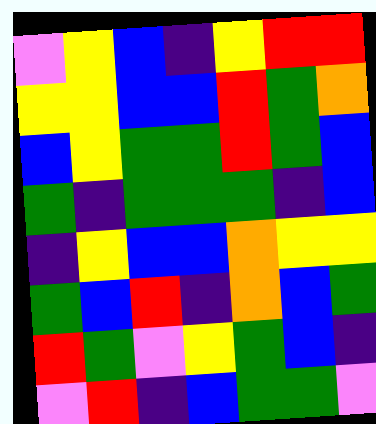[["violet", "yellow", "blue", "indigo", "yellow", "red", "red"], ["yellow", "yellow", "blue", "blue", "red", "green", "orange"], ["blue", "yellow", "green", "green", "red", "green", "blue"], ["green", "indigo", "green", "green", "green", "indigo", "blue"], ["indigo", "yellow", "blue", "blue", "orange", "yellow", "yellow"], ["green", "blue", "red", "indigo", "orange", "blue", "green"], ["red", "green", "violet", "yellow", "green", "blue", "indigo"], ["violet", "red", "indigo", "blue", "green", "green", "violet"]]